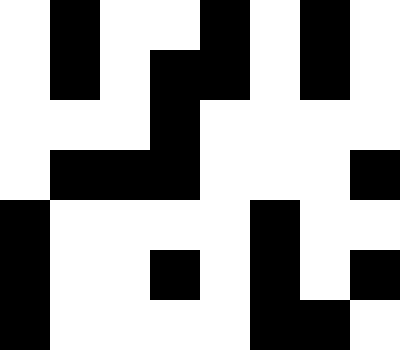[["white", "black", "white", "white", "black", "white", "black", "white"], ["white", "black", "white", "black", "black", "white", "black", "white"], ["white", "white", "white", "black", "white", "white", "white", "white"], ["white", "black", "black", "black", "white", "white", "white", "black"], ["black", "white", "white", "white", "white", "black", "white", "white"], ["black", "white", "white", "black", "white", "black", "white", "black"], ["black", "white", "white", "white", "white", "black", "black", "white"]]